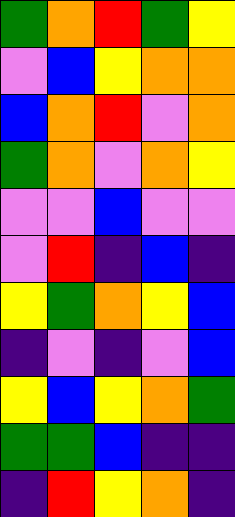[["green", "orange", "red", "green", "yellow"], ["violet", "blue", "yellow", "orange", "orange"], ["blue", "orange", "red", "violet", "orange"], ["green", "orange", "violet", "orange", "yellow"], ["violet", "violet", "blue", "violet", "violet"], ["violet", "red", "indigo", "blue", "indigo"], ["yellow", "green", "orange", "yellow", "blue"], ["indigo", "violet", "indigo", "violet", "blue"], ["yellow", "blue", "yellow", "orange", "green"], ["green", "green", "blue", "indigo", "indigo"], ["indigo", "red", "yellow", "orange", "indigo"]]